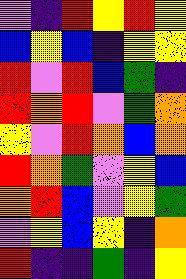[["violet", "indigo", "red", "yellow", "red", "yellow"], ["blue", "yellow", "blue", "indigo", "yellow", "yellow"], ["red", "violet", "red", "blue", "green", "indigo"], ["red", "orange", "red", "violet", "green", "orange"], ["yellow", "violet", "red", "orange", "blue", "orange"], ["red", "orange", "green", "violet", "yellow", "blue"], ["orange", "red", "blue", "violet", "yellow", "green"], ["violet", "yellow", "blue", "yellow", "indigo", "orange"], ["red", "indigo", "indigo", "green", "indigo", "yellow"]]